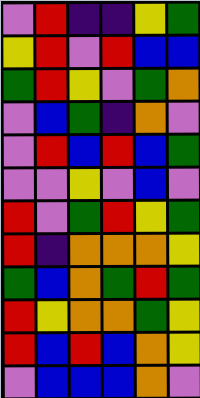[["violet", "red", "indigo", "indigo", "yellow", "green"], ["yellow", "red", "violet", "red", "blue", "blue"], ["green", "red", "yellow", "violet", "green", "orange"], ["violet", "blue", "green", "indigo", "orange", "violet"], ["violet", "red", "blue", "red", "blue", "green"], ["violet", "violet", "yellow", "violet", "blue", "violet"], ["red", "violet", "green", "red", "yellow", "green"], ["red", "indigo", "orange", "orange", "orange", "yellow"], ["green", "blue", "orange", "green", "red", "green"], ["red", "yellow", "orange", "orange", "green", "yellow"], ["red", "blue", "red", "blue", "orange", "yellow"], ["violet", "blue", "blue", "blue", "orange", "violet"]]